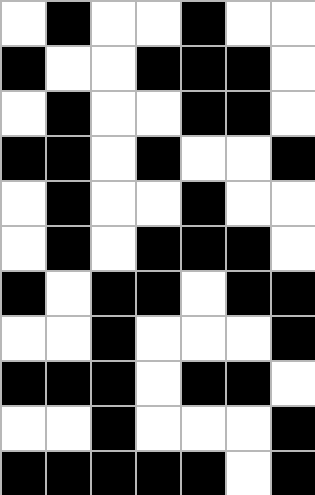[["white", "black", "white", "white", "black", "white", "white"], ["black", "white", "white", "black", "black", "black", "white"], ["white", "black", "white", "white", "black", "black", "white"], ["black", "black", "white", "black", "white", "white", "black"], ["white", "black", "white", "white", "black", "white", "white"], ["white", "black", "white", "black", "black", "black", "white"], ["black", "white", "black", "black", "white", "black", "black"], ["white", "white", "black", "white", "white", "white", "black"], ["black", "black", "black", "white", "black", "black", "white"], ["white", "white", "black", "white", "white", "white", "black"], ["black", "black", "black", "black", "black", "white", "black"]]